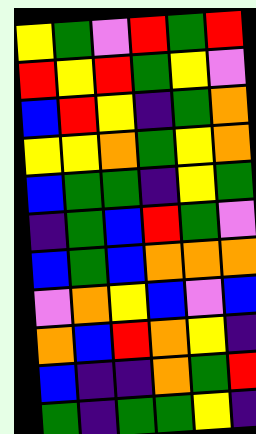[["yellow", "green", "violet", "red", "green", "red"], ["red", "yellow", "red", "green", "yellow", "violet"], ["blue", "red", "yellow", "indigo", "green", "orange"], ["yellow", "yellow", "orange", "green", "yellow", "orange"], ["blue", "green", "green", "indigo", "yellow", "green"], ["indigo", "green", "blue", "red", "green", "violet"], ["blue", "green", "blue", "orange", "orange", "orange"], ["violet", "orange", "yellow", "blue", "violet", "blue"], ["orange", "blue", "red", "orange", "yellow", "indigo"], ["blue", "indigo", "indigo", "orange", "green", "red"], ["green", "indigo", "green", "green", "yellow", "indigo"]]